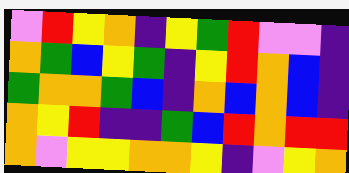[["violet", "red", "yellow", "orange", "indigo", "yellow", "green", "red", "violet", "violet", "indigo"], ["orange", "green", "blue", "yellow", "green", "indigo", "yellow", "red", "orange", "blue", "indigo"], ["green", "orange", "orange", "green", "blue", "indigo", "orange", "blue", "orange", "blue", "indigo"], ["orange", "yellow", "red", "indigo", "indigo", "green", "blue", "red", "orange", "red", "red"], ["orange", "violet", "yellow", "yellow", "orange", "orange", "yellow", "indigo", "violet", "yellow", "orange"]]